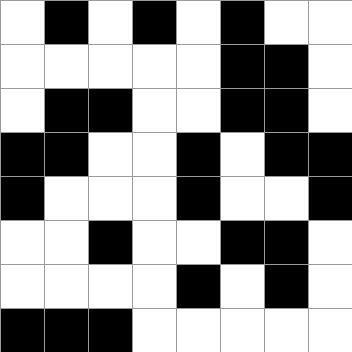[["white", "black", "white", "black", "white", "black", "white", "white"], ["white", "white", "white", "white", "white", "black", "black", "white"], ["white", "black", "black", "white", "white", "black", "black", "white"], ["black", "black", "white", "white", "black", "white", "black", "black"], ["black", "white", "white", "white", "black", "white", "white", "black"], ["white", "white", "black", "white", "white", "black", "black", "white"], ["white", "white", "white", "white", "black", "white", "black", "white"], ["black", "black", "black", "white", "white", "white", "white", "white"]]